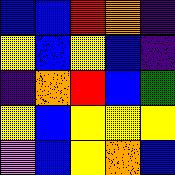[["blue", "blue", "red", "orange", "indigo"], ["yellow", "blue", "yellow", "blue", "indigo"], ["indigo", "orange", "red", "blue", "green"], ["yellow", "blue", "yellow", "yellow", "yellow"], ["violet", "blue", "yellow", "orange", "blue"]]